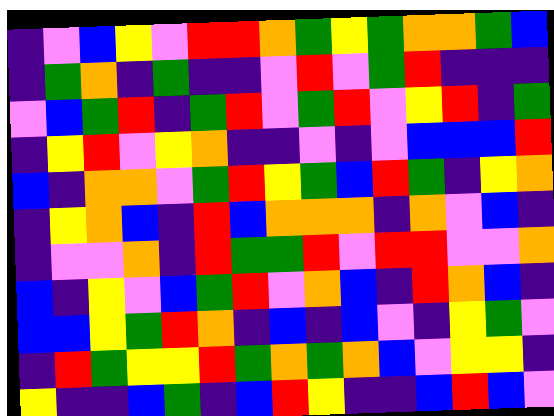[["indigo", "violet", "blue", "yellow", "violet", "red", "red", "orange", "green", "yellow", "green", "orange", "orange", "green", "blue"], ["indigo", "green", "orange", "indigo", "green", "indigo", "indigo", "violet", "red", "violet", "green", "red", "indigo", "indigo", "indigo"], ["violet", "blue", "green", "red", "indigo", "green", "red", "violet", "green", "red", "violet", "yellow", "red", "indigo", "green"], ["indigo", "yellow", "red", "violet", "yellow", "orange", "indigo", "indigo", "violet", "indigo", "violet", "blue", "blue", "blue", "red"], ["blue", "indigo", "orange", "orange", "violet", "green", "red", "yellow", "green", "blue", "red", "green", "indigo", "yellow", "orange"], ["indigo", "yellow", "orange", "blue", "indigo", "red", "blue", "orange", "orange", "orange", "indigo", "orange", "violet", "blue", "indigo"], ["indigo", "violet", "violet", "orange", "indigo", "red", "green", "green", "red", "violet", "red", "red", "violet", "violet", "orange"], ["blue", "indigo", "yellow", "violet", "blue", "green", "red", "violet", "orange", "blue", "indigo", "red", "orange", "blue", "indigo"], ["blue", "blue", "yellow", "green", "red", "orange", "indigo", "blue", "indigo", "blue", "violet", "indigo", "yellow", "green", "violet"], ["indigo", "red", "green", "yellow", "yellow", "red", "green", "orange", "green", "orange", "blue", "violet", "yellow", "yellow", "indigo"], ["yellow", "indigo", "indigo", "blue", "green", "indigo", "blue", "red", "yellow", "indigo", "indigo", "blue", "red", "blue", "violet"]]